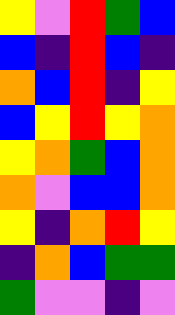[["yellow", "violet", "red", "green", "blue"], ["blue", "indigo", "red", "blue", "indigo"], ["orange", "blue", "red", "indigo", "yellow"], ["blue", "yellow", "red", "yellow", "orange"], ["yellow", "orange", "green", "blue", "orange"], ["orange", "violet", "blue", "blue", "orange"], ["yellow", "indigo", "orange", "red", "yellow"], ["indigo", "orange", "blue", "green", "green"], ["green", "violet", "violet", "indigo", "violet"]]